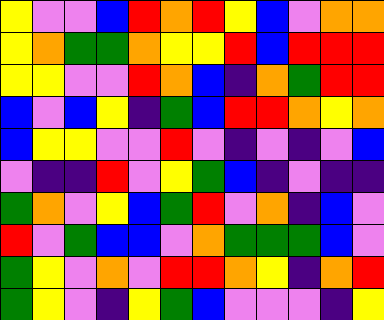[["yellow", "violet", "violet", "blue", "red", "orange", "red", "yellow", "blue", "violet", "orange", "orange"], ["yellow", "orange", "green", "green", "orange", "yellow", "yellow", "red", "blue", "red", "red", "red"], ["yellow", "yellow", "violet", "violet", "red", "orange", "blue", "indigo", "orange", "green", "red", "red"], ["blue", "violet", "blue", "yellow", "indigo", "green", "blue", "red", "red", "orange", "yellow", "orange"], ["blue", "yellow", "yellow", "violet", "violet", "red", "violet", "indigo", "violet", "indigo", "violet", "blue"], ["violet", "indigo", "indigo", "red", "violet", "yellow", "green", "blue", "indigo", "violet", "indigo", "indigo"], ["green", "orange", "violet", "yellow", "blue", "green", "red", "violet", "orange", "indigo", "blue", "violet"], ["red", "violet", "green", "blue", "blue", "violet", "orange", "green", "green", "green", "blue", "violet"], ["green", "yellow", "violet", "orange", "violet", "red", "red", "orange", "yellow", "indigo", "orange", "red"], ["green", "yellow", "violet", "indigo", "yellow", "green", "blue", "violet", "violet", "violet", "indigo", "yellow"]]